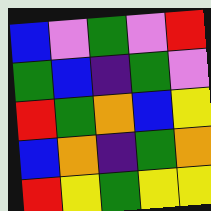[["blue", "violet", "green", "violet", "red"], ["green", "blue", "indigo", "green", "violet"], ["red", "green", "orange", "blue", "yellow"], ["blue", "orange", "indigo", "green", "orange"], ["red", "yellow", "green", "yellow", "yellow"]]